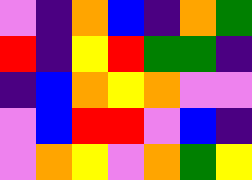[["violet", "indigo", "orange", "blue", "indigo", "orange", "green"], ["red", "indigo", "yellow", "red", "green", "green", "indigo"], ["indigo", "blue", "orange", "yellow", "orange", "violet", "violet"], ["violet", "blue", "red", "red", "violet", "blue", "indigo"], ["violet", "orange", "yellow", "violet", "orange", "green", "yellow"]]